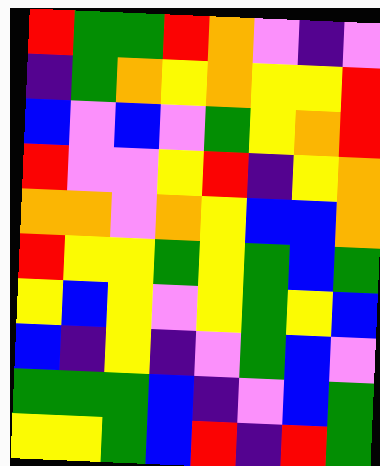[["red", "green", "green", "red", "orange", "violet", "indigo", "violet"], ["indigo", "green", "orange", "yellow", "orange", "yellow", "yellow", "red"], ["blue", "violet", "blue", "violet", "green", "yellow", "orange", "red"], ["red", "violet", "violet", "yellow", "red", "indigo", "yellow", "orange"], ["orange", "orange", "violet", "orange", "yellow", "blue", "blue", "orange"], ["red", "yellow", "yellow", "green", "yellow", "green", "blue", "green"], ["yellow", "blue", "yellow", "violet", "yellow", "green", "yellow", "blue"], ["blue", "indigo", "yellow", "indigo", "violet", "green", "blue", "violet"], ["green", "green", "green", "blue", "indigo", "violet", "blue", "green"], ["yellow", "yellow", "green", "blue", "red", "indigo", "red", "green"]]